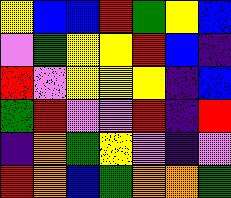[["yellow", "blue", "blue", "red", "green", "yellow", "blue"], ["violet", "green", "yellow", "yellow", "red", "blue", "indigo"], ["red", "violet", "yellow", "yellow", "yellow", "indigo", "blue"], ["green", "red", "violet", "violet", "red", "indigo", "red"], ["indigo", "orange", "green", "yellow", "violet", "indigo", "violet"], ["red", "orange", "blue", "green", "orange", "orange", "green"]]